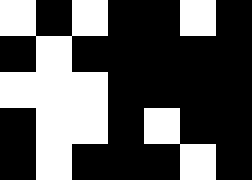[["white", "black", "white", "black", "black", "white", "black"], ["black", "white", "black", "black", "black", "black", "black"], ["white", "white", "white", "black", "black", "black", "black"], ["black", "white", "white", "black", "white", "black", "black"], ["black", "white", "black", "black", "black", "white", "black"]]